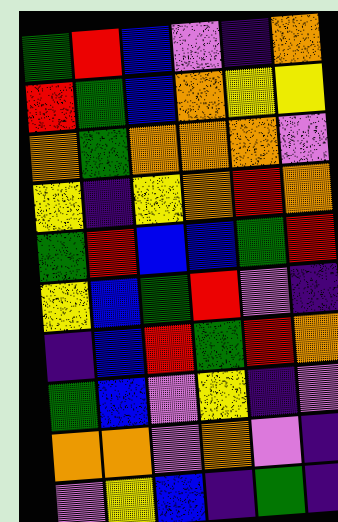[["green", "red", "blue", "violet", "indigo", "orange"], ["red", "green", "blue", "orange", "yellow", "yellow"], ["orange", "green", "orange", "orange", "orange", "violet"], ["yellow", "indigo", "yellow", "orange", "red", "orange"], ["green", "red", "blue", "blue", "green", "red"], ["yellow", "blue", "green", "red", "violet", "indigo"], ["indigo", "blue", "red", "green", "red", "orange"], ["green", "blue", "violet", "yellow", "indigo", "violet"], ["orange", "orange", "violet", "orange", "violet", "indigo"], ["violet", "yellow", "blue", "indigo", "green", "indigo"]]